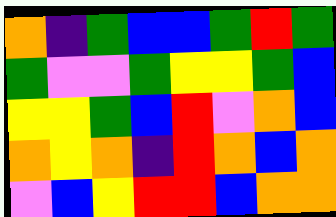[["orange", "indigo", "green", "blue", "blue", "green", "red", "green"], ["green", "violet", "violet", "green", "yellow", "yellow", "green", "blue"], ["yellow", "yellow", "green", "blue", "red", "violet", "orange", "blue"], ["orange", "yellow", "orange", "indigo", "red", "orange", "blue", "orange"], ["violet", "blue", "yellow", "red", "red", "blue", "orange", "orange"]]